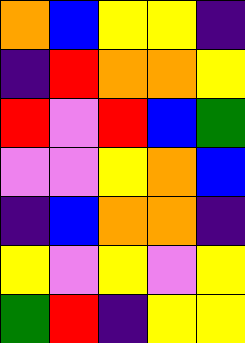[["orange", "blue", "yellow", "yellow", "indigo"], ["indigo", "red", "orange", "orange", "yellow"], ["red", "violet", "red", "blue", "green"], ["violet", "violet", "yellow", "orange", "blue"], ["indigo", "blue", "orange", "orange", "indigo"], ["yellow", "violet", "yellow", "violet", "yellow"], ["green", "red", "indigo", "yellow", "yellow"]]